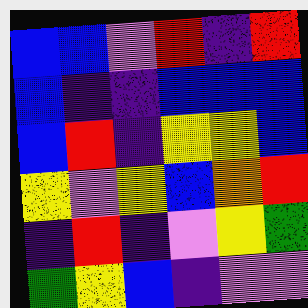[["blue", "blue", "violet", "red", "indigo", "red"], ["blue", "indigo", "indigo", "blue", "blue", "blue"], ["blue", "red", "indigo", "yellow", "yellow", "blue"], ["yellow", "violet", "yellow", "blue", "orange", "red"], ["indigo", "red", "indigo", "violet", "yellow", "green"], ["green", "yellow", "blue", "indigo", "violet", "violet"]]